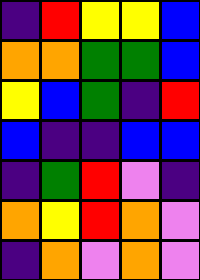[["indigo", "red", "yellow", "yellow", "blue"], ["orange", "orange", "green", "green", "blue"], ["yellow", "blue", "green", "indigo", "red"], ["blue", "indigo", "indigo", "blue", "blue"], ["indigo", "green", "red", "violet", "indigo"], ["orange", "yellow", "red", "orange", "violet"], ["indigo", "orange", "violet", "orange", "violet"]]